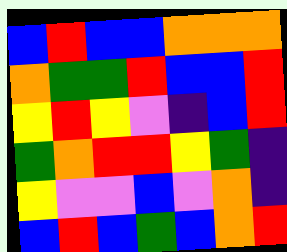[["blue", "red", "blue", "blue", "orange", "orange", "orange"], ["orange", "green", "green", "red", "blue", "blue", "red"], ["yellow", "red", "yellow", "violet", "indigo", "blue", "red"], ["green", "orange", "red", "red", "yellow", "green", "indigo"], ["yellow", "violet", "violet", "blue", "violet", "orange", "indigo"], ["blue", "red", "blue", "green", "blue", "orange", "red"]]